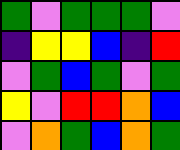[["green", "violet", "green", "green", "green", "violet"], ["indigo", "yellow", "yellow", "blue", "indigo", "red"], ["violet", "green", "blue", "green", "violet", "green"], ["yellow", "violet", "red", "red", "orange", "blue"], ["violet", "orange", "green", "blue", "orange", "green"]]